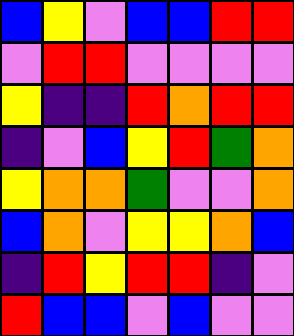[["blue", "yellow", "violet", "blue", "blue", "red", "red"], ["violet", "red", "red", "violet", "violet", "violet", "violet"], ["yellow", "indigo", "indigo", "red", "orange", "red", "red"], ["indigo", "violet", "blue", "yellow", "red", "green", "orange"], ["yellow", "orange", "orange", "green", "violet", "violet", "orange"], ["blue", "orange", "violet", "yellow", "yellow", "orange", "blue"], ["indigo", "red", "yellow", "red", "red", "indigo", "violet"], ["red", "blue", "blue", "violet", "blue", "violet", "violet"]]